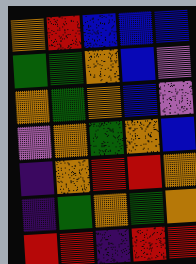[["orange", "red", "blue", "blue", "blue"], ["green", "green", "orange", "blue", "violet"], ["orange", "green", "orange", "blue", "violet"], ["violet", "orange", "green", "orange", "blue"], ["indigo", "orange", "red", "red", "orange"], ["indigo", "green", "orange", "green", "orange"], ["red", "red", "indigo", "red", "red"]]